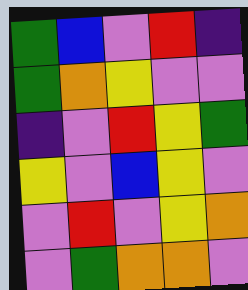[["green", "blue", "violet", "red", "indigo"], ["green", "orange", "yellow", "violet", "violet"], ["indigo", "violet", "red", "yellow", "green"], ["yellow", "violet", "blue", "yellow", "violet"], ["violet", "red", "violet", "yellow", "orange"], ["violet", "green", "orange", "orange", "violet"]]